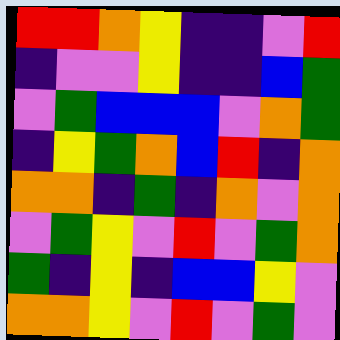[["red", "red", "orange", "yellow", "indigo", "indigo", "violet", "red"], ["indigo", "violet", "violet", "yellow", "indigo", "indigo", "blue", "green"], ["violet", "green", "blue", "blue", "blue", "violet", "orange", "green"], ["indigo", "yellow", "green", "orange", "blue", "red", "indigo", "orange"], ["orange", "orange", "indigo", "green", "indigo", "orange", "violet", "orange"], ["violet", "green", "yellow", "violet", "red", "violet", "green", "orange"], ["green", "indigo", "yellow", "indigo", "blue", "blue", "yellow", "violet"], ["orange", "orange", "yellow", "violet", "red", "violet", "green", "violet"]]